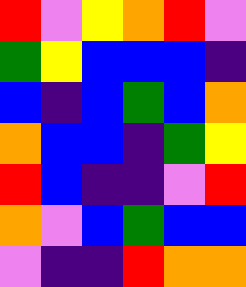[["red", "violet", "yellow", "orange", "red", "violet"], ["green", "yellow", "blue", "blue", "blue", "indigo"], ["blue", "indigo", "blue", "green", "blue", "orange"], ["orange", "blue", "blue", "indigo", "green", "yellow"], ["red", "blue", "indigo", "indigo", "violet", "red"], ["orange", "violet", "blue", "green", "blue", "blue"], ["violet", "indigo", "indigo", "red", "orange", "orange"]]